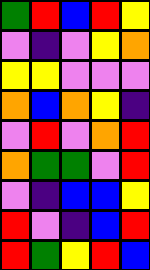[["green", "red", "blue", "red", "yellow"], ["violet", "indigo", "violet", "yellow", "orange"], ["yellow", "yellow", "violet", "violet", "violet"], ["orange", "blue", "orange", "yellow", "indigo"], ["violet", "red", "violet", "orange", "red"], ["orange", "green", "green", "violet", "red"], ["violet", "indigo", "blue", "blue", "yellow"], ["red", "violet", "indigo", "blue", "red"], ["red", "green", "yellow", "red", "blue"]]